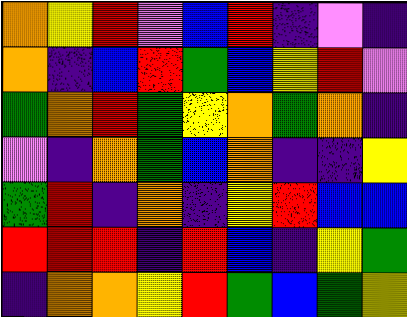[["orange", "yellow", "red", "violet", "blue", "red", "indigo", "violet", "indigo"], ["orange", "indigo", "blue", "red", "green", "blue", "yellow", "red", "violet"], ["green", "orange", "red", "green", "yellow", "orange", "green", "orange", "indigo"], ["violet", "indigo", "orange", "green", "blue", "orange", "indigo", "indigo", "yellow"], ["green", "red", "indigo", "orange", "indigo", "yellow", "red", "blue", "blue"], ["red", "red", "red", "indigo", "red", "blue", "indigo", "yellow", "green"], ["indigo", "orange", "orange", "yellow", "red", "green", "blue", "green", "yellow"]]